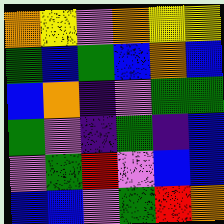[["orange", "yellow", "violet", "orange", "yellow", "yellow"], ["green", "blue", "green", "blue", "orange", "blue"], ["blue", "orange", "indigo", "violet", "green", "green"], ["green", "violet", "indigo", "green", "indigo", "blue"], ["violet", "green", "red", "violet", "blue", "blue"], ["blue", "blue", "violet", "green", "red", "orange"]]